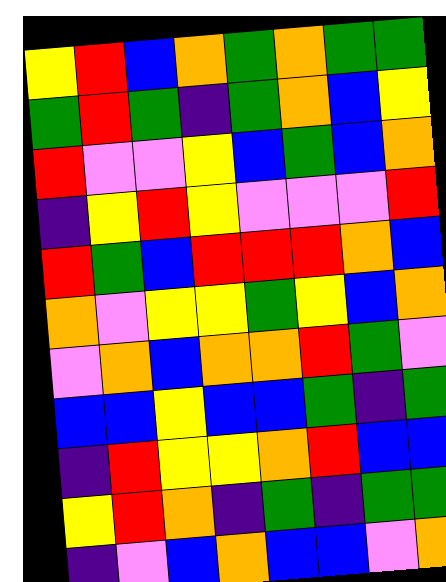[["yellow", "red", "blue", "orange", "green", "orange", "green", "green"], ["green", "red", "green", "indigo", "green", "orange", "blue", "yellow"], ["red", "violet", "violet", "yellow", "blue", "green", "blue", "orange"], ["indigo", "yellow", "red", "yellow", "violet", "violet", "violet", "red"], ["red", "green", "blue", "red", "red", "red", "orange", "blue"], ["orange", "violet", "yellow", "yellow", "green", "yellow", "blue", "orange"], ["violet", "orange", "blue", "orange", "orange", "red", "green", "violet"], ["blue", "blue", "yellow", "blue", "blue", "green", "indigo", "green"], ["indigo", "red", "yellow", "yellow", "orange", "red", "blue", "blue"], ["yellow", "red", "orange", "indigo", "green", "indigo", "green", "green"], ["indigo", "violet", "blue", "orange", "blue", "blue", "violet", "orange"]]